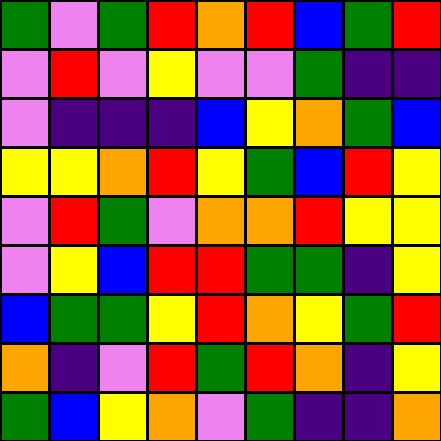[["green", "violet", "green", "red", "orange", "red", "blue", "green", "red"], ["violet", "red", "violet", "yellow", "violet", "violet", "green", "indigo", "indigo"], ["violet", "indigo", "indigo", "indigo", "blue", "yellow", "orange", "green", "blue"], ["yellow", "yellow", "orange", "red", "yellow", "green", "blue", "red", "yellow"], ["violet", "red", "green", "violet", "orange", "orange", "red", "yellow", "yellow"], ["violet", "yellow", "blue", "red", "red", "green", "green", "indigo", "yellow"], ["blue", "green", "green", "yellow", "red", "orange", "yellow", "green", "red"], ["orange", "indigo", "violet", "red", "green", "red", "orange", "indigo", "yellow"], ["green", "blue", "yellow", "orange", "violet", "green", "indigo", "indigo", "orange"]]